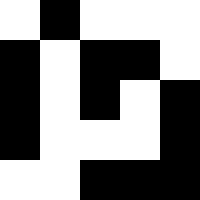[["white", "black", "white", "white", "white"], ["black", "white", "black", "black", "white"], ["black", "white", "black", "white", "black"], ["black", "white", "white", "white", "black"], ["white", "white", "black", "black", "black"]]